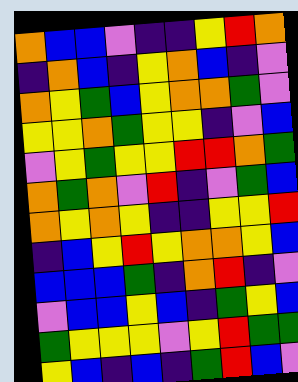[["orange", "blue", "blue", "violet", "indigo", "indigo", "yellow", "red", "orange"], ["indigo", "orange", "blue", "indigo", "yellow", "orange", "blue", "indigo", "violet"], ["orange", "yellow", "green", "blue", "yellow", "orange", "orange", "green", "violet"], ["yellow", "yellow", "orange", "green", "yellow", "yellow", "indigo", "violet", "blue"], ["violet", "yellow", "green", "yellow", "yellow", "red", "red", "orange", "green"], ["orange", "green", "orange", "violet", "red", "indigo", "violet", "green", "blue"], ["orange", "yellow", "orange", "yellow", "indigo", "indigo", "yellow", "yellow", "red"], ["indigo", "blue", "yellow", "red", "yellow", "orange", "orange", "yellow", "blue"], ["blue", "blue", "blue", "green", "indigo", "orange", "red", "indigo", "violet"], ["violet", "blue", "blue", "yellow", "blue", "indigo", "green", "yellow", "blue"], ["green", "yellow", "yellow", "yellow", "violet", "yellow", "red", "green", "green"], ["yellow", "blue", "indigo", "blue", "indigo", "green", "red", "blue", "violet"]]